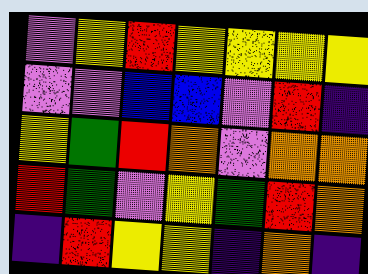[["violet", "yellow", "red", "yellow", "yellow", "yellow", "yellow"], ["violet", "violet", "blue", "blue", "violet", "red", "indigo"], ["yellow", "green", "red", "orange", "violet", "orange", "orange"], ["red", "green", "violet", "yellow", "green", "red", "orange"], ["indigo", "red", "yellow", "yellow", "indigo", "orange", "indigo"]]